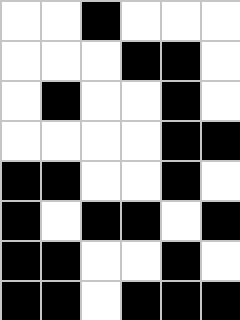[["white", "white", "black", "white", "white", "white"], ["white", "white", "white", "black", "black", "white"], ["white", "black", "white", "white", "black", "white"], ["white", "white", "white", "white", "black", "black"], ["black", "black", "white", "white", "black", "white"], ["black", "white", "black", "black", "white", "black"], ["black", "black", "white", "white", "black", "white"], ["black", "black", "white", "black", "black", "black"]]